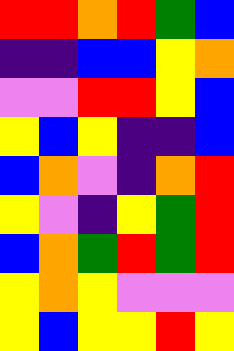[["red", "red", "orange", "red", "green", "blue"], ["indigo", "indigo", "blue", "blue", "yellow", "orange"], ["violet", "violet", "red", "red", "yellow", "blue"], ["yellow", "blue", "yellow", "indigo", "indigo", "blue"], ["blue", "orange", "violet", "indigo", "orange", "red"], ["yellow", "violet", "indigo", "yellow", "green", "red"], ["blue", "orange", "green", "red", "green", "red"], ["yellow", "orange", "yellow", "violet", "violet", "violet"], ["yellow", "blue", "yellow", "yellow", "red", "yellow"]]